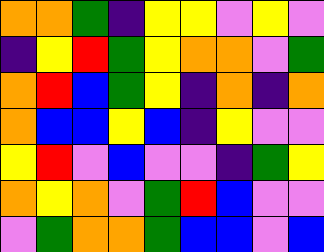[["orange", "orange", "green", "indigo", "yellow", "yellow", "violet", "yellow", "violet"], ["indigo", "yellow", "red", "green", "yellow", "orange", "orange", "violet", "green"], ["orange", "red", "blue", "green", "yellow", "indigo", "orange", "indigo", "orange"], ["orange", "blue", "blue", "yellow", "blue", "indigo", "yellow", "violet", "violet"], ["yellow", "red", "violet", "blue", "violet", "violet", "indigo", "green", "yellow"], ["orange", "yellow", "orange", "violet", "green", "red", "blue", "violet", "violet"], ["violet", "green", "orange", "orange", "green", "blue", "blue", "violet", "blue"]]